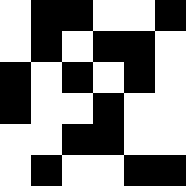[["white", "black", "black", "white", "white", "black"], ["white", "black", "white", "black", "black", "white"], ["black", "white", "black", "white", "black", "white"], ["black", "white", "white", "black", "white", "white"], ["white", "white", "black", "black", "white", "white"], ["white", "black", "white", "white", "black", "black"]]